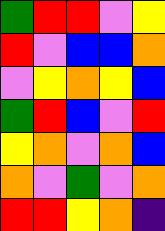[["green", "red", "red", "violet", "yellow"], ["red", "violet", "blue", "blue", "orange"], ["violet", "yellow", "orange", "yellow", "blue"], ["green", "red", "blue", "violet", "red"], ["yellow", "orange", "violet", "orange", "blue"], ["orange", "violet", "green", "violet", "orange"], ["red", "red", "yellow", "orange", "indigo"]]